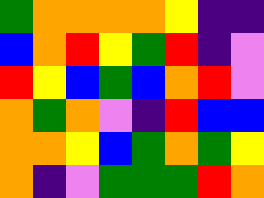[["green", "orange", "orange", "orange", "orange", "yellow", "indigo", "indigo"], ["blue", "orange", "red", "yellow", "green", "red", "indigo", "violet"], ["red", "yellow", "blue", "green", "blue", "orange", "red", "violet"], ["orange", "green", "orange", "violet", "indigo", "red", "blue", "blue"], ["orange", "orange", "yellow", "blue", "green", "orange", "green", "yellow"], ["orange", "indigo", "violet", "green", "green", "green", "red", "orange"]]